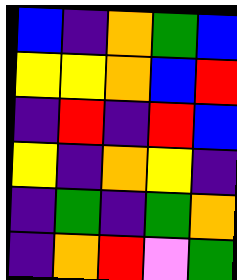[["blue", "indigo", "orange", "green", "blue"], ["yellow", "yellow", "orange", "blue", "red"], ["indigo", "red", "indigo", "red", "blue"], ["yellow", "indigo", "orange", "yellow", "indigo"], ["indigo", "green", "indigo", "green", "orange"], ["indigo", "orange", "red", "violet", "green"]]